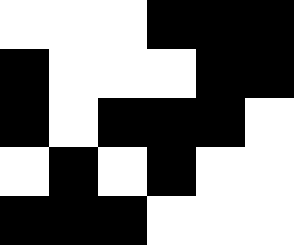[["white", "white", "white", "black", "black", "black"], ["black", "white", "white", "white", "black", "black"], ["black", "white", "black", "black", "black", "white"], ["white", "black", "white", "black", "white", "white"], ["black", "black", "black", "white", "white", "white"]]